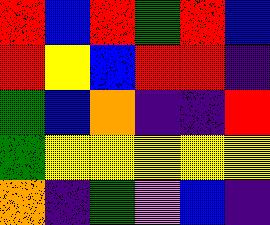[["red", "blue", "red", "green", "red", "blue"], ["red", "yellow", "blue", "red", "red", "indigo"], ["green", "blue", "orange", "indigo", "indigo", "red"], ["green", "yellow", "yellow", "yellow", "yellow", "yellow"], ["orange", "indigo", "green", "violet", "blue", "indigo"]]